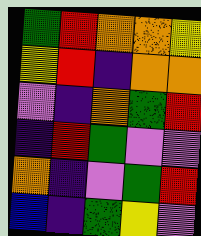[["green", "red", "orange", "orange", "yellow"], ["yellow", "red", "indigo", "orange", "orange"], ["violet", "indigo", "orange", "green", "red"], ["indigo", "red", "green", "violet", "violet"], ["orange", "indigo", "violet", "green", "red"], ["blue", "indigo", "green", "yellow", "violet"]]